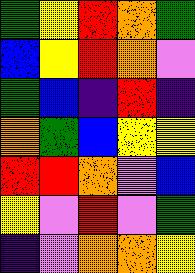[["green", "yellow", "red", "orange", "green"], ["blue", "yellow", "red", "orange", "violet"], ["green", "blue", "indigo", "red", "indigo"], ["orange", "green", "blue", "yellow", "yellow"], ["red", "red", "orange", "violet", "blue"], ["yellow", "violet", "red", "violet", "green"], ["indigo", "violet", "orange", "orange", "yellow"]]